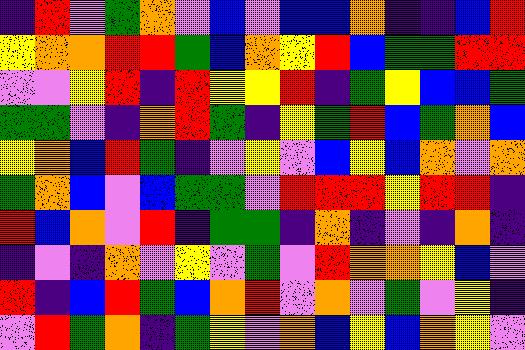[["indigo", "red", "violet", "green", "orange", "violet", "blue", "violet", "blue", "blue", "orange", "indigo", "indigo", "blue", "red"], ["yellow", "orange", "orange", "red", "red", "green", "blue", "orange", "yellow", "red", "blue", "green", "green", "red", "red"], ["violet", "violet", "yellow", "red", "indigo", "red", "yellow", "yellow", "red", "indigo", "green", "yellow", "blue", "blue", "green"], ["green", "green", "violet", "indigo", "orange", "red", "green", "indigo", "yellow", "green", "red", "blue", "green", "orange", "blue"], ["yellow", "orange", "blue", "red", "green", "indigo", "violet", "yellow", "violet", "blue", "yellow", "blue", "orange", "violet", "orange"], ["green", "orange", "blue", "violet", "blue", "green", "green", "violet", "red", "red", "red", "yellow", "red", "red", "indigo"], ["red", "blue", "orange", "violet", "red", "indigo", "green", "green", "indigo", "orange", "indigo", "violet", "indigo", "orange", "indigo"], ["indigo", "violet", "indigo", "orange", "violet", "yellow", "violet", "green", "violet", "red", "orange", "orange", "yellow", "blue", "violet"], ["red", "indigo", "blue", "red", "green", "blue", "orange", "red", "violet", "orange", "violet", "green", "violet", "yellow", "indigo"], ["violet", "red", "green", "orange", "indigo", "green", "yellow", "violet", "orange", "blue", "yellow", "blue", "orange", "yellow", "violet"]]